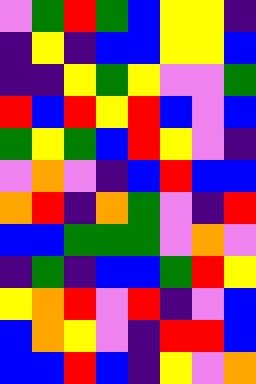[["violet", "green", "red", "green", "blue", "yellow", "yellow", "indigo"], ["indigo", "yellow", "indigo", "blue", "blue", "yellow", "yellow", "blue"], ["indigo", "indigo", "yellow", "green", "yellow", "violet", "violet", "green"], ["red", "blue", "red", "yellow", "red", "blue", "violet", "blue"], ["green", "yellow", "green", "blue", "red", "yellow", "violet", "indigo"], ["violet", "orange", "violet", "indigo", "blue", "red", "blue", "blue"], ["orange", "red", "indigo", "orange", "green", "violet", "indigo", "red"], ["blue", "blue", "green", "green", "green", "violet", "orange", "violet"], ["indigo", "green", "indigo", "blue", "blue", "green", "red", "yellow"], ["yellow", "orange", "red", "violet", "red", "indigo", "violet", "blue"], ["blue", "orange", "yellow", "violet", "indigo", "red", "red", "blue"], ["blue", "blue", "red", "blue", "indigo", "yellow", "violet", "orange"]]